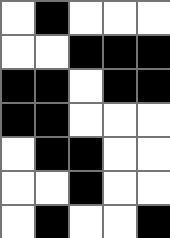[["white", "black", "white", "white", "white"], ["white", "white", "black", "black", "black"], ["black", "black", "white", "black", "black"], ["black", "black", "white", "white", "white"], ["white", "black", "black", "white", "white"], ["white", "white", "black", "white", "white"], ["white", "black", "white", "white", "black"]]